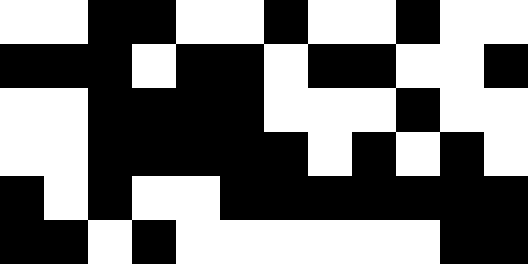[["white", "white", "black", "black", "white", "white", "black", "white", "white", "black", "white", "white"], ["black", "black", "black", "white", "black", "black", "white", "black", "black", "white", "white", "black"], ["white", "white", "black", "black", "black", "black", "white", "white", "white", "black", "white", "white"], ["white", "white", "black", "black", "black", "black", "black", "white", "black", "white", "black", "white"], ["black", "white", "black", "white", "white", "black", "black", "black", "black", "black", "black", "black"], ["black", "black", "white", "black", "white", "white", "white", "white", "white", "white", "black", "black"]]